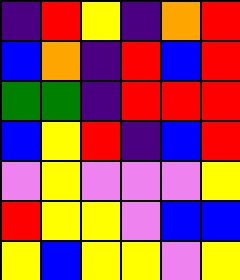[["indigo", "red", "yellow", "indigo", "orange", "red"], ["blue", "orange", "indigo", "red", "blue", "red"], ["green", "green", "indigo", "red", "red", "red"], ["blue", "yellow", "red", "indigo", "blue", "red"], ["violet", "yellow", "violet", "violet", "violet", "yellow"], ["red", "yellow", "yellow", "violet", "blue", "blue"], ["yellow", "blue", "yellow", "yellow", "violet", "yellow"]]